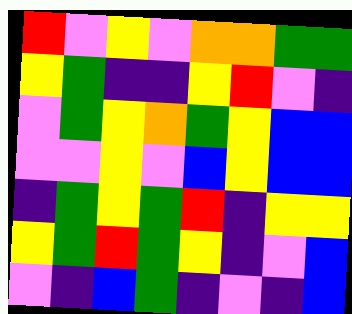[["red", "violet", "yellow", "violet", "orange", "orange", "green", "green"], ["yellow", "green", "indigo", "indigo", "yellow", "red", "violet", "indigo"], ["violet", "green", "yellow", "orange", "green", "yellow", "blue", "blue"], ["violet", "violet", "yellow", "violet", "blue", "yellow", "blue", "blue"], ["indigo", "green", "yellow", "green", "red", "indigo", "yellow", "yellow"], ["yellow", "green", "red", "green", "yellow", "indigo", "violet", "blue"], ["violet", "indigo", "blue", "green", "indigo", "violet", "indigo", "blue"]]